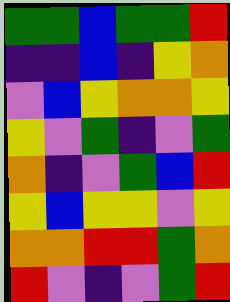[["green", "green", "blue", "green", "green", "red"], ["indigo", "indigo", "blue", "indigo", "yellow", "orange"], ["violet", "blue", "yellow", "orange", "orange", "yellow"], ["yellow", "violet", "green", "indigo", "violet", "green"], ["orange", "indigo", "violet", "green", "blue", "red"], ["yellow", "blue", "yellow", "yellow", "violet", "yellow"], ["orange", "orange", "red", "red", "green", "orange"], ["red", "violet", "indigo", "violet", "green", "red"]]